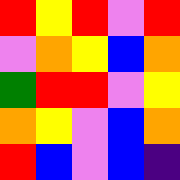[["red", "yellow", "red", "violet", "red"], ["violet", "orange", "yellow", "blue", "orange"], ["green", "red", "red", "violet", "yellow"], ["orange", "yellow", "violet", "blue", "orange"], ["red", "blue", "violet", "blue", "indigo"]]